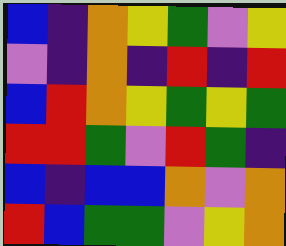[["blue", "indigo", "orange", "yellow", "green", "violet", "yellow"], ["violet", "indigo", "orange", "indigo", "red", "indigo", "red"], ["blue", "red", "orange", "yellow", "green", "yellow", "green"], ["red", "red", "green", "violet", "red", "green", "indigo"], ["blue", "indigo", "blue", "blue", "orange", "violet", "orange"], ["red", "blue", "green", "green", "violet", "yellow", "orange"]]